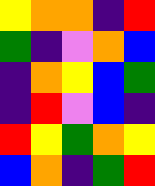[["yellow", "orange", "orange", "indigo", "red"], ["green", "indigo", "violet", "orange", "blue"], ["indigo", "orange", "yellow", "blue", "green"], ["indigo", "red", "violet", "blue", "indigo"], ["red", "yellow", "green", "orange", "yellow"], ["blue", "orange", "indigo", "green", "red"]]